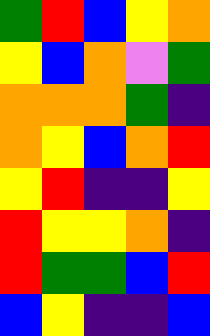[["green", "red", "blue", "yellow", "orange"], ["yellow", "blue", "orange", "violet", "green"], ["orange", "orange", "orange", "green", "indigo"], ["orange", "yellow", "blue", "orange", "red"], ["yellow", "red", "indigo", "indigo", "yellow"], ["red", "yellow", "yellow", "orange", "indigo"], ["red", "green", "green", "blue", "red"], ["blue", "yellow", "indigo", "indigo", "blue"]]